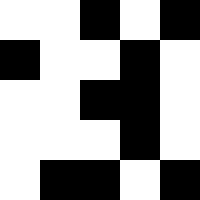[["white", "white", "black", "white", "black"], ["black", "white", "white", "black", "white"], ["white", "white", "black", "black", "white"], ["white", "white", "white", "black", "white"], ["white", "black", "black", "white", "black"]]